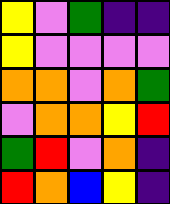[["yellow", "violet", "green", "indigo", "indigo"], ["yellow", "violet", "violet", "violet", "violet"], ["orange", "orange", "violet", "orange", "green"], ["violet", "orange", "orange", "yellow", "red"], ["green", "red", "violet", "orange", "indigo"], ["red", "orange", "blue", "yellow", "indigo"]]